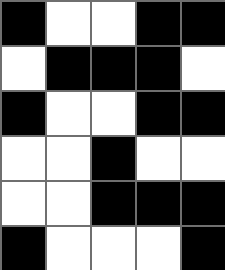[["black", "white", "white", "black", "black"], ["white", "black", "black", "black", "white"], ["black", "white", "white", "black", "black"], ["white", "white", "black", "white", "white"], ["white", "white", "black", "black", "black"], ["black", "white", "white", "white", "black"]]